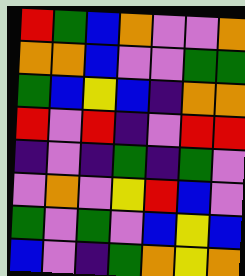[["red", "green", "blue", "orange", "violet", "violet", "orange"], ["orange", "orange", "blue", "violet", "violet", "green", "green"], ["green", "blue", "yellow", "blue", "indigo", "orange", "orange"], ["red", "violet", "red", "indigo", "violet", "red", "red"], ["indigo", "violet", "indigo", "green", "indigo", "green", "violet"], ["violet", "orange", "violet", "yellow", "red", "blue", "violet"], ["green", "violet", "green", "violet", "blue", "yellow", "blue"], ["blue", "violet", "indigo", "green", "orange", "yellow", "orange"]]